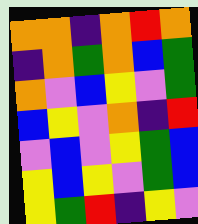[["orange", "orange", "indigo", "orange", "red", "orange"], ["indigo", "orange", "green", "orange", "blue", "green"], ["orange", "violet", "blue", "yellow", "violet", "green"], ["blue", "yellow", "violet", "orange", "indigo", "red"], ["violet", "blue", "violet", "yellow", "green", "blue"], ["yellow", "blue", "yellow", "violet", "green", "blue"], ["yellow", "green", "red", "indigo", "yellow", "violet"]]